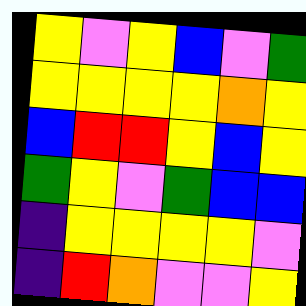[["yellow", "violet", "yellow", "blue", "violet", "green"], ["yellow", "yellow", "yellow", "yellow", "orange", "yellow"], ["blue", "red", "red", "yellow", "blue", "yellow"], ["green", "yellow", "violet", "green", "blue", "blue"], ["indigo", "yellow", "yellow", "yellow", "yellow", "violet"], ["indigo", "red", "orange", "violet", "violet", "yellow"]]